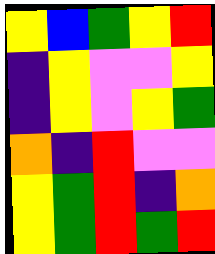[["yellow", "blue", "green", "yellow", "red"], ["indigo", "yellow", "violet", "violet", "yellow"], ["indigo", "yellow", "violet", "yellow", "green"], ["orange", "indigo", "red", "violet", "violet"], ["yellow", "green", "red", "indigo", "orange"], ["yellow", "green", "red", "green", "red"]]